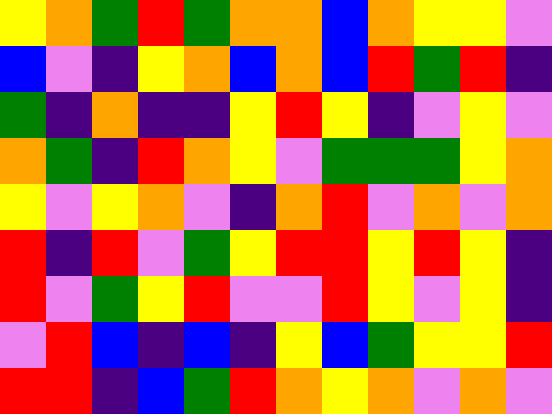[["yellow", "orange", "green", "red", "green", "orange", "orange", "blue", "orange", "yellow", "yellow", "violet"], ["blue", "violet", "indigo", "yellow", "orange", "blue", "orange", "blue", "red", "green", "red", "indigo"], ["green", "indigo", "orange", "indigo", "indigo", "yellow", "red", "yellow", "indigo", "violet", "yellow", "violet"], ["orange", "green", "indigo", "red", "orange", "yellow", "violet", "green", "green", "green", "yellow", "orange"], ["yellow", "violet", "yellow", "orange", "violet", "indigo", "orange", "red", "violet", "orange", "violet", "orange"], ["red", "indigo", "red", "violet", "green", "yellow", "red", "red", "yellow", "red", "yellow", "indigo"], ["red", "violet", "green", "yellow", "red", "violet", "violet", "red", "yellow", "violet", "yellow", "indigo"], ["violet", "red", "blue", "indigo", "blue", "indigo", "yellow", "blue", "green", "yellow", "yellow", "red"], ["red", "red", "indigo", "blue", "green", "red", "orange", "yellow", "orange", "violet", "orange", "violet"]]